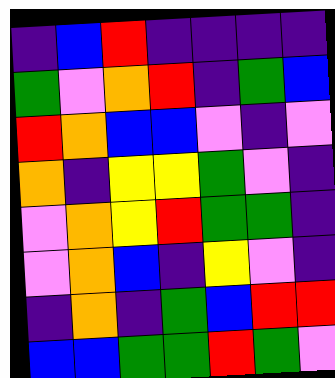[["indigo", "blue", "red", "indigo", "indigo", "indigo", "indigo"], ["green", "violet", "orange", "red", "indigo", "green", "blue"], ["red", "orange", "blue", "blue", "violet", "indigo", "violet"], ["orange", "indigo", "yellow", "yellow", "green", "violet", "indigo"], ["violet", "orange", "yellow", "red", "green", "green", "indigo"], ["violet", "orange", "blue", "indigo", "yellow", "violet", "indigo"], ["indigo", "orange", "indigo", "green", "blue", "red", "red"], ["blue", "blue", "green", "green", "red", "green", "violet"]]